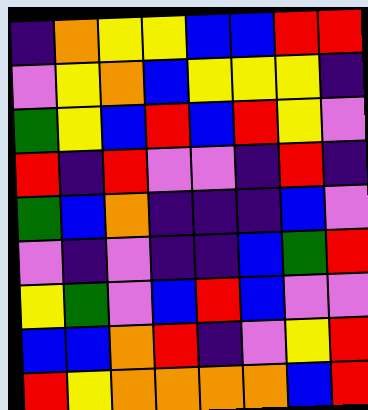[["indigo", "orange", "yellow", "yellow", "blue", "blue", "red", "red"], ["violet", "yellow", "orange", "blue", "yellow", "yellow", "yellow", "indigo"], ["green", "yellow", "blue", "red", "blue", "red", "yellow", "violet"], ["red", "indigo", "red", "violet", "violet", "indigo", "red", "indigo"], ["green", "blue", "orange", "indigo", "indigo", "indigo", "blue", "violet"], ["violet", "indigo", "violet", "indigo", "indigo", "blue", "green", "red"], ["yellow", "green", "violet", "blue", "red", "blue", "violet", "violet"], ["blue", "blue", "orange", "red", "indigo", "violet", "yellow", "red"], ["red", "yellow", "orange", "orange", "orange", "orange", "blue", "red"]]